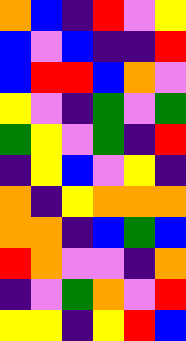[["orange", "blue", "indigo", "red", "violet", "yellow"], ["blue", "violet", "blue", "indigo", "indigo", "red"], ["blue", "red", "red", "blue", "orange", "violet"], ["yellow", "violet", "indigo", "green", "violet", "green"], ["green", "yellow", "violet", "green", "indigo", "red"], ["indigo", "yellow", "blue", "violet", "yellow", "indigo"], ["orange", "indigo", "yellow", "orange", "orange", "orange"], ["orange", "orange", "indigo", "blue", "green", "blue"], ["red", "orange", "violet", "violet", "indigo", "orange"], ["indigo", "violet", "green", "orange", "violet", "red"], ["yellow", "yellow", "indigo", "yellow", "red", "blue"]]